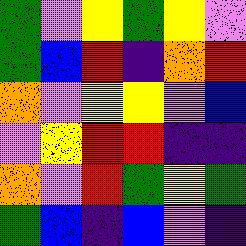[["green", "violet", "yellow", "green", "yellow", "violet"], ["green", "blue", "red", "indigo", "orange", "red"], ["orange", "violet", "yellow", "yellow", "violet", "blue"], ["violet", "yellow", "red", "red", "indigo", "indigo"], ["orange", "violet", "red", "green", "yellow", "green"], ["green", "blue", "indigo", "blue", "violet", "indigo"]]